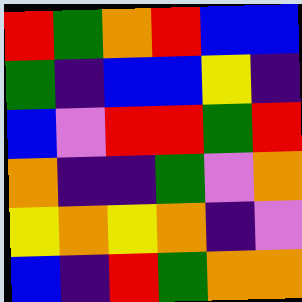[["red", "green", "orange", "red", "blue", "blue"], ["green", "indigo", "blue", "blue", "yellow", "indigo"], ["blue", "violet", "red", "red", "green", "red"], ["orange", "indigo", "indigo", "green", "violet", "orange"], ["yellow", "orange", "yellow", "orange", "indigo", "violet"], ["blue", "indigo", "red", "green", "orange", "orange"]]